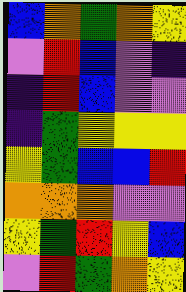[["blue", "orange", "green", "orange", "yellow"], ["violet", "red", "blue", "violet", "indigo"], ["indigo", "red", "blue", "violet", "violet"], ["indigo", "green", "yellow", "yellow", "yellow"], ["yellow", "green", "blue", "blue", "red"], ["orange", "orange", "orange", "violet", "violet"], ["yellow", "green", "red", "yellow", "blue"], ["violet", "red", "green", "orange", "yellow"]]